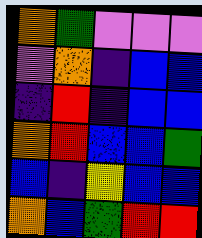[["orange", "green", "violet", "violet", "violet"], ["violet", "orange", "indigo", "blue", "blue"], ["indigo", "red", "indigo", "blue", "blue"], ["orange", "red", "blue", "blue", "green"], ["blue", "indigo", "yellow", "blue", "blue"], ["orange", "blue", "green", "red", "red"]]